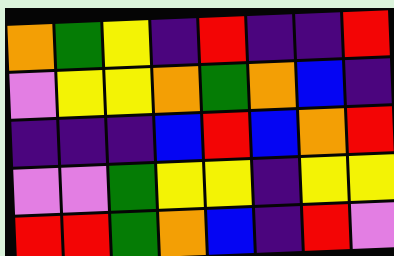[["orange", "green", "yellow", "indigo", "red", "indigo", "indigo", "red"], ["violet", "yellow", "yellow", "orange", "green", "orange", "blue", "indigo"], ["indigo", "indigo", "indigo", "blue", "red", "blue", "orange", "red"], ["violet", "violet", "green", "yellow", "yellow", "indigo", "yellow", "yellow"], ["red", "red", "green", "orange", "blue", "indigo", "red", "violet"]]